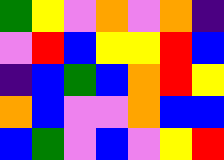[["green", "yellow", "violet", "orange", "violet", "orange", "indigo"], ["violet", "red", "blue", "yellow", "yellow", "red", "blue"], ["indigo", "blue", "green", "blue", "orange", "red", "yellow"], ["orange", "blue", "violet", "violet", "orange", "blue", "blue"], ["blue", "green", "violet", "blue", "violet", "yellow", "red"]]